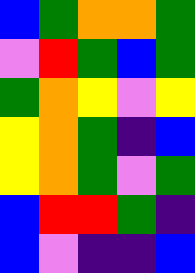[["blue", "green", "orange", "orange", "green"], ["violet", "red", "green", "blue", "green"], ["green", "orange", "yellow", "violet", "yellow"], ["yellow", "orange", "green", "indigo", "blue"], ["yellow", "orange", "green", "violet", "green"], ["blue", "red", "red", "green", "indigo"], ["blue", "violet", "indigo", "indigo", "blue"]]